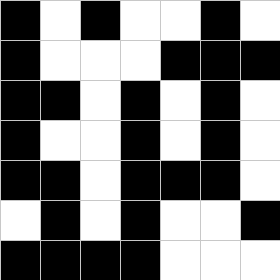[["black", "white", "black", "white", "white", "black", "white"], ["black", "white", "white", "white", "black", "black", "black"], ["black", "black", "white", "black", "white", "black", "white"], ["black", "white", "white", "black", "white", "black", "white"], ["black", "black", "white", "black", "black", "black", "white"], ["white", "black", "white", "black", "white", "white", "black"], ["black", "black", "black", "black", "white", "white", "white"]]